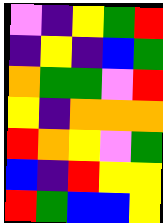[["violet", "indigo", "yellow", "green", "red"], ["indigo", "yellow", "indigo", "blue", "green"], ["orange", "green", "green", "violet", "red"], ["yellow", "indigo", "orange", "orange", "orange"], ["red", "orange", "yellow", "violet", "green"], ["blue", "indigo", "red", "yellow", "yellow"], ["red", "green", "blue", "blue", "yellow"]]